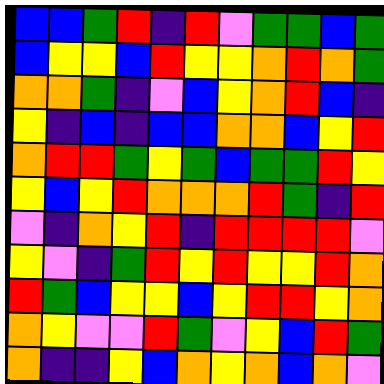[["blue", "blue", "green", "red", "indigo", "red", "violet", "green", "green", "blue", "green"], ["blue", "yellow", "yellow", "blue", "red", "yellow", "yellow", "orange", "red", "orange", "green"], ["orange", "orange", "green", "indigo", "violet", "blue", "yellow", "orange", "red", "blue", "indigo"], ["yellow", "indigo", "blue", "indigo", "blue", "blue", "orange", "orange", "blue", "yellow", "red"], ["orange", "red", "red", "green", "yellow", "green", "blue", "green", "green", "red", "yellow"], ["yellow", "blue", "yellow", "red", "orange", "orange", "orange", "red", "green", "indigo", "red"], ["violet", "indigo", "orange", "yellow", "red", "indigo", "red", "red", "red", "red", "violet"], ["yellow", "violet", "indigo", "green", "red", "yellow", "red", "yellow", "yellow", "red", "orange"], ["red", "green", "blue", "yellow", "yellow", "blue", "yellow", "red", "red", "yellow", "orange"], ["orange", "yellow", "violet", "violet", "red", "green", "violet", "yellow", "blue", "red", "green"], ["orange", "indigo", "indigo", "yellow", "blue", "orange", "yellow", "orange", "blue", "orange", "violet"]]